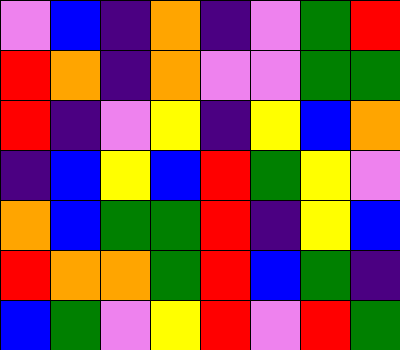[["violet", "blue", "indigo", "orange", "indigo", "violet", "green", "red"], ["red", "orange", "indigo", "orange", "violet", "violet", "green", "green"], ["red", "indigo", "violet", "yellow", "indigo", "yellow", "blue", "orange"], ["indigo", "blue", "yellow", "blue", "red", "green", "yellow", "violet"], ["orange", "blue", "green", "green", "red", "indigo", "yellow", "blue"], ["red", "orange", "orange", "green", "red", "blue", "green", "indigo"], ["blue", "green", "violet", "yellow", "red", "violet", "red", "green"]]